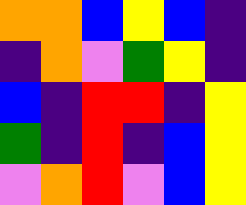[["orange", "orange", "blue", "yellow", "blue", "indigo"], ["indigo", "orange", "violet", "green", "yellow", "indigo"], ["blue", "indigo", "red", "red", "indigo", "yellow"], ["green", "indigo", "red", "indigo", "blue", "yellow"], ["violet", "orange", "red", "violet", "blue", "yellow"]]